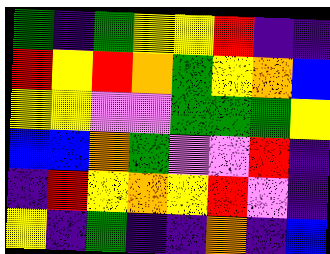[["green", "indigo", "green", "yellow", "yellow", "red", "indigo", "indigo"], ["red", "yellow", "red", "orange", "green", "yellow", "orange", "blue"], ["yellow", "yellow", "violet", "violet", "green", "green", "green", "yellow"], ["blue", "blue", "orange", "green", "violet", "violet", "red", "indigo"], ["indigo", "red", "yellow", "orange", "yellow", "red", "violet", "indigo"], ["yellow", "indigo", "green", "indigo", "indigo", "orange", "indigo", "blue"]]